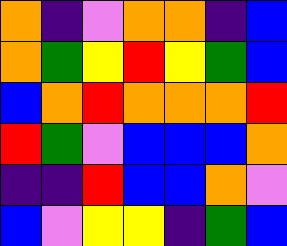[["orange", "indigo", "violet", "orange", "orange", "indigo", "blue"], ["orange", "green", "yellow", "red", "yellow", "green", "blue"], ["blue", "orange", "red", "orange", "orange", "orange", "red"], ["red", "green", "violet", "blue", "blue", "blue", "orange"], ["indigo", "indigo", "red", "blue", "blue", "orange", "violet"], ["blue", "violet", "yellow", "yellow", "indigo", "green", "blue"]]